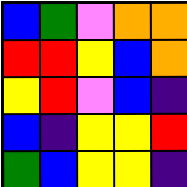[["blue", "green", "violet", "orange", "orange"], ["red", "red", "yellow", "blue", "orange"], ["yellow", "red", "violet", "blue", "indigo"], ["blue", "indigo", "yellow", "yellow", "red"], ["green", "blue", "yellow", "yellow", "indigo"]]